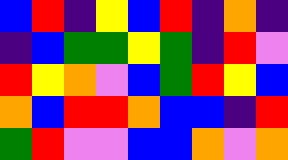[["blue", "red", "indigo", "yellow", "blue", "red", "indigo", "orange", "indigo"], ["indigo", "blue", "green", "green", "yellow", "green", "indigo", "red", "violet"], ["red", "yellow", "orange", "violet", "blue", "green", "red", "yellow", "blue"], ["orange", "blue", "red", "red", "orange", "blue", "blue", "indigo", "red"], ["green", "red", "violet", "violet", "blue", "blue", "orange", "violet", "orange"]]